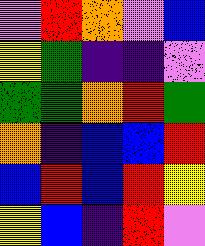[["violet", "red", "orange", "violet", "blue"], ["yellow", "green", "indigo", "indigo", "violet"], ["green", "green", "orange", "red", "green"], ["orange", "indigo", "blue", "blue", "red"], ["blue", "red", "blue", "red", "yellow"], ["yellow", "blue", "indigo", "red", "violet"]]